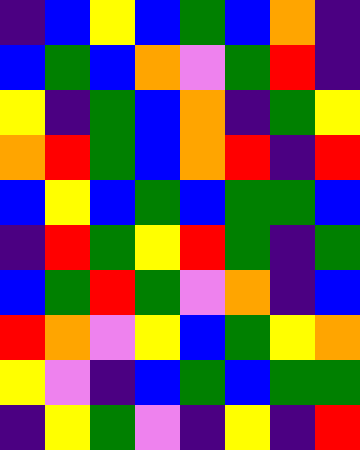[["indigo", "blue", "yellow", "blue", "green", "blue", "orange", "indigo"], ["blue", "green", "blue", "orange", "violet", "green", "red", "indigo"], ["yellow", "indigo", "green", "blue", "orange", "indigo", "green", "yellow"], ["orange", "red", "green", "blue", "orange", "red", "indigo", "red"], ["blue", "yellow", "blue", "green", "blue", "green", "green", "blue"], ["indigo", "red", "green", "yellow", "red", "green", "indigo", "green"], ["blue", "green", "red", "green", "violet", "orange", "indigo", "blue"], ["red", "orange", "violet", "yellow", "blue", "green", "yellow", "orange"], ["yellow", "violet", "indigo", "blue", "green", "blue", "green", "green"], ["indigo", "yellow", "green", "violet", "indigo", "yellow", "indigo", "red"]]